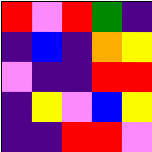[["red", "violet", "red", "green", "indigo"], ["indigo", "blue", "indigo", "orange", "yellow"], ["violet", "indigo", "indigo", "red", "red"], ["indigo", "yellow", "violet", "blue", "yellow"], ["indigo", "indigo", "red", "red", "violet"]]